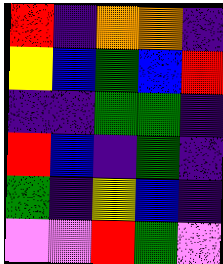[["red", "indigo", "orange", "orange", "indigo"], ["yellow", "blue", "green", "blue", "red"], ["indigo", "indigo", "green", "green", "indigo"], ["red", "blue", "indigo", "green", "indigo"], ["green", "indigo", "yellow", "blue", "indigo"], ["violet", "violet", "red", "green", "violet"]]